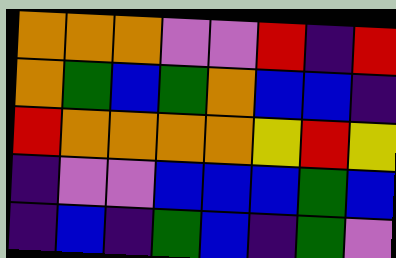[["orange", "orange", "orange", "violet", "violet", "red", "indigo", "red"], ["orange", "green", "blue", "green", "orange", "blue", "blue", "indigo"], ["red", "orange", "orange", "orange", "orange", "yellow", "red", "yellow"], ["indigo", "violet", "violet", "blue", "blue", "blue", "green", "blue"], ["indigo", "blue", "indigo", "green", "blue", "indigo", "green", "violet"]]